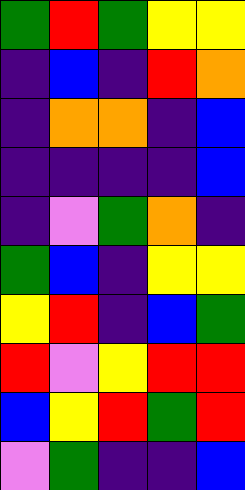[["green", "red", "green", "yellow", "yellow"], ["indigo", "blue", "indigo", "red", "orange"], ["indigo", "orange", "orange", "indigo", "blue"], ["indigo", "indigo", "indigo", "indigo", "blue"], ["indigo", "violet", "green", "orange", "indigo"], ["green", "blue", "indigo", "yellow", "yellow"], ["yellow", "red", "indigo", "blue", "green"], ["red", "violet", "yellow", "red", "red"], ["blue", "yellow", "red", "green", "red"], ["violet", "green", "indigo", "indigo", "blue"]]